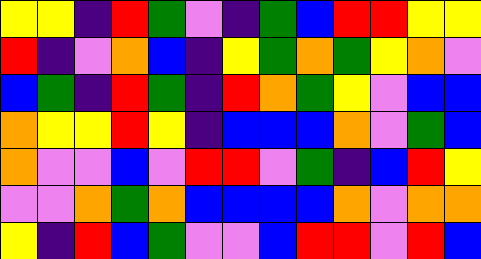[["yellow", "yellow", "indigo", "red", "green", "violet", "indigo", "green", "blue", "red", "red", "yellow", "yellow"], ["red", "indigo", "violet", "orange", "blue", "indigo", "yellow", "green", "orange", "green", "yellow", "orange", "violet"], ["blue", "green", "indigo", "red", "green", "indigo", "red", "orange", "green", "yellow", "violet", "blue", "blue"], ["orange", "yellow", "yellow", "red", "yellow", "indigo", "blue", "blue", "blue", "orange", "violet", "green", "blue"], ["orange", "violet", "violet", "blue", "violet", "red", "red", "violet", "green", "indigo", "blue", "red", "yellow"], ["violet", "violet", "orange", "green", "orange", "blue", "blue", "blue", "blue", "orange", "violet", "orange", "orange"], ["yellow", "indigo", "red", "blue", "green", "violet", "violet", "blue", "red", "red", "violet", "red", "blue"]]